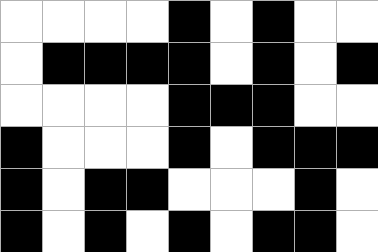[["white", "white", "white", "white", "black", "white", "black", "white", "white"], ["white", "black", "black", "black", "black", "white", "black", "white", "black"], ["white", "white", "white", "white", "black", "black", "black", "white", "white"], ["black", "white", "white", "white", "black", "white", "black", "black", "black"], ["black", "white", "black", "black", "white", "white", "white", "black", "white"], ["black", "white", "black", "white", "black", "white", "black", "black", "white"]]